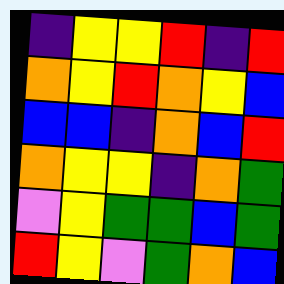[["indigo", "yellow", "yellow", "red", "indigo", "red"], ["orange", "yellow", "red", "orange", "yellow", "blue"], ["blue", "blue", "indigo", "orange", "blue", "red"], ["orange", "yellow", "yellow", "indigo", "orange", "green"], ["violet", "yellow", "green", "green", "blue", "green"], ["red", "yellow", "violet", "green", "orange", "blue"]]